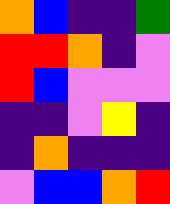[["orange", "blue", "indigo", "indigo", "green"], ["red", "red", "orange", "indigo", "violet"], ["red", "blue", "violet", "violet", "violet"], ["indigo", "indigo", "violet", "yellow", "indigo"], ["indigo", "orange", "indigo", "indigo", "indigo"], ["violet", "blue", "blue", "orange", "red"]]